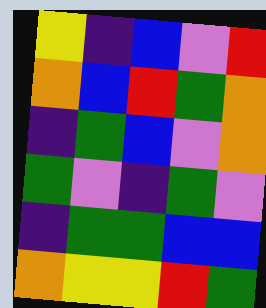[["yellow", "indigo", "blue", "violet", "red"], ["orange", "blue", "red", "green", "orange"], ["indigo", "green", "blue", "violet", "orange"], ["green", "violet", "indigo", "green", "violet"], ["indigo", "green", "green", "blue", "blue"], ["orange", "yellow", "yellow", "red", "green"]]